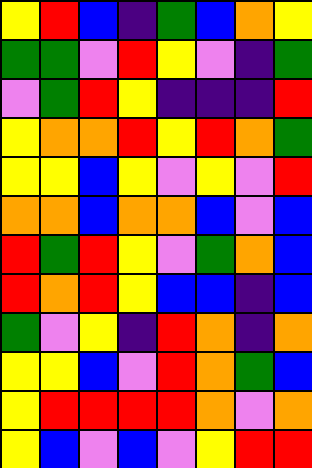[["yellow", "red", "blue", "indigo", "green", "blue", "orange", "yellow"], ["green", "green", "violet", "red", "yellow", "violet", "indigo", "green"], ["violet", "green", "red", "yellow", "indigo", "indigo", "indigo", "red"], ["yellow", "orange", "orange", "red", "yellow", "red", "orange", "green"], ["yellow", "yellow", "blue", "yellow", "violet", "yellow", "violet", "red"], ["orange", "orange", "blue", "orange", "orange", "blue", "violet", "blue"], ["red", "green", "red", "yellow", "violet", "green", "orange", "blue"], ["red", "orange", "red", "yellow", "blue", "blue", "indigo", "blue"], ["green", "violet", "yellow", "indigo", "red", "orange", "indigo", "orange"], ["yellow", "yellow", "blue", "violet", "red", "orange", "green", "blue"], ["yellow", "red", "red", "red", "red", "orange", "violet", "orange"], ["yellow", "blue", "violet", "blue", "violet", "yellow", "red", "red"]]